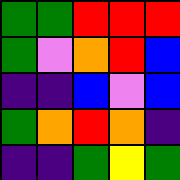[["green", "green", "red", "red", "red"], ["green", "violet", "orange", "red", "blue"], ["indigo", "indigo", "blue", "violet", "blue"], ["green", "orange", "red", "orange", "indigo"], ["indigo", "indigo", "green", "yellow", "green"]]